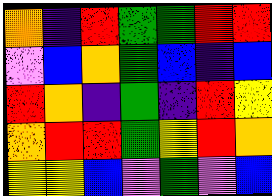[["orange", "indigo", "red", "green", "green", "red", "red"], ["violet", "blue", "orange", "green", "blue", "indigo", "blue"], ["red", "orange", "indigo", "green", "indigo", "red", "yellow"], ["orange", "red", "red", "green", "yellow", "red", "orange"], ["yellow", "yellow", "blue", "violet", "green", "violet", "blue"]]